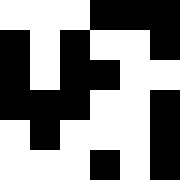[["white", "white", "white", "black", "black", "black"], ["black", "white", "black", "white", "white", "black"], ["black", "white", "black", "black", "white", "white"], ["black", "black", "black", "white", "white", "black"], ["white", "black", "white", "white", "white", "black"], ["white", "white", "white", "black", "white", "black"]]